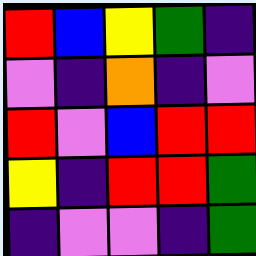[["red", "blue", "yellow", "green", "indigo"], ["violet", "indigo", "orange", "indigo", "violet"], ["red", "violet", "blue", "red", "red"], ["yellow", "indigo", "red", "red", "green"], ["indigo", "violet", "violet", "indigo", "green"]]